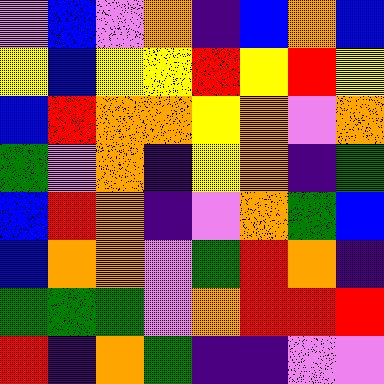[["violet", "blue", "violet", "orange", "indigo", "blue", "orange", "blue"], ["yellow", "blue", "yellow", "yellow", "red", "yellow", "red", "yellow"], ["blue", "red", "orange", "orange", "yellow", "orange", "violet", "orange"], ["green", "violet", "orange", "indigo", "yellow", "orange", "indigo", "green"], ["blue", "red", "orange", "indigo", "violet", "orange", "green", "blue"], ["blue", "orange", "orange", "violet", "green", "red", "orange", "indigo"], ["green", "green", "green", "violet", "orange", "red", "red", "red"], ["red", "indigo", "orange", "green", "indigo", "indigo", "violet", "violet"]]